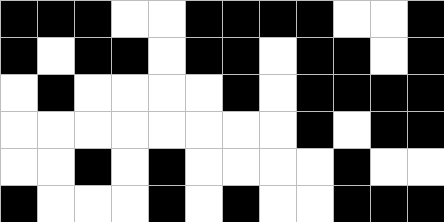[["black", "black", "black", "white", "white", "black", "black", "black", "black", "white", "white", "black"], ["black", "white", "black", "black", "white", "black", "black", "white", "black", "black", "white", "black"], ["white", "black", "white", "white", "white", "white", "black", "white", "black", "black", "black", "black"], ["white", "white", "white", "white", "white", "white", "white", "white", "black", "white", "black", "black"], ["white", "white", "black", "white", "black", "white", "white", "white", "white", "black", "white", "white"], ["black", "white", "white", "white", "black", "white", "black", "white", "white", "black", "black", "black"]]